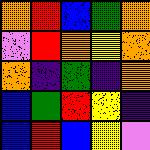[["orange", "red", "blue", "green", "orange"], ["violet", "red", "orange", "yellow", "orange"], ["orange", "indigo", "green", "indigo", "orange"], ["blue", "green", "red", "yellow", "indigo"], ["blue", "red", "blue", "yellow", "violet"]]